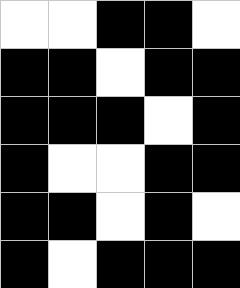[["white", "white", "black", "black", "white"], ["black", "black", "white", "black", "black"], ["black", "black", "black", "white", "black"], ["black", "white", "white", "black", "black"], ["black", "black", "white", "black", "white"], ["black", "white", "black", "black", "black"]]